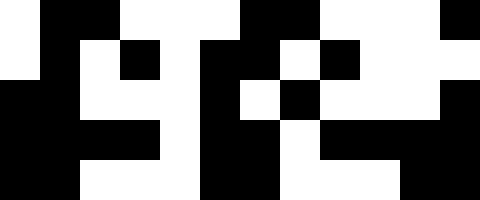[["white", "black", "black", "white", "white", "white", "black", "black", "white", "white", "white", "black"], ["white", "black", "white", "black", "white", "black", "black", "white", "black", "white", "white", "white"], ["black", "black", "white", "white", "white", "black", "white", "black", "white", "white", "white", "black"], ["black", "black", "black", "black", "white", "black", "black", "white", "black", "black", "black", "black"], ["black", "black", "white", "white", "white", "black", "black", "white", "white", "white", "black", "black"]]